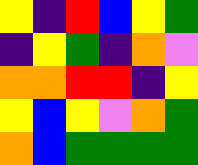[["yellow", "indigo", "red", "blue", "yellow", "green"], ["indigo", "yellow", "green", "indigo", "orange", "violet"], ["orange", "orange", "red", "red", "indigo", "yellow"], ["yellow", "blue", "yellow", "violet", "orange", "green"], ["orange", "blue", "green", "green", "green", "green"]]